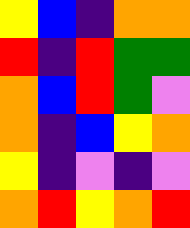[["yellow", "blue", "indigo", "orange", "orange"], ["red", "indigo", "red", "green", "green"], ["orange", "blue", "red", "green", "violet"], ["orange", "indigo", "blue", "yellow", "orange"], ["yellow", "indigo", "violet", "indigo", "violet"], ["orange", "red", "yellow", "orange", "red"]]